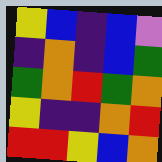[["yellow", "blue", "indigo", "blue", "violet"], ["indigo", "orange", "indigo", "blue", "green"], ["green", "orange", "red", "green", "orange"], ["yellow", "indigo", "indigo", "orange", "red"], ["red", "red", "yellow", "blue", "orange"]]